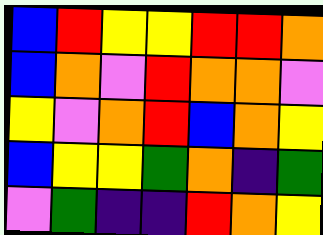[["blue", "red", "yellow", "yellow", "red", "red", "orange"], ["blue", "orange", "violet", "red", "orange", "orange", "violet"], ["yellow", "violet", "orange", "red", "blue", "orange", "yellow"], ["blue", "yellow", "yellow", "green", "orange", "indigo", "green"], ["violet", "green", "indigo", "indigo", "red", "orange", "yellow"]]